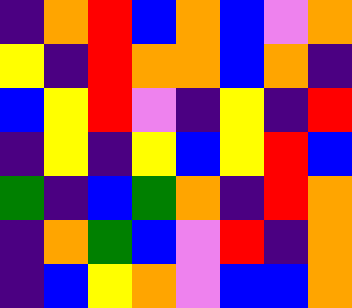[["indigo", "orange", "red", "blue", "orange", "blue", "violet", "orange"], ["yellow", "indigo", "red", "orange", "orange", "blue", "orange", "indigo"], ["blue", "yellow", "red", "violet", "indigo", "yellow", "indigo", "red"], ["indigo", "yellow", "indigo", "yellow", "blue", "yellow", "red", "blue"], ["green", "indigo", "blue", "green", "orange", "indigo", "red", "orange"], ["indigo", "orange", "green", "blue", "violet", "red", "indigo", "orange"], ["indigo", "blue", "yellow", "orange", "violet", "blue", "blue", "orange"]]